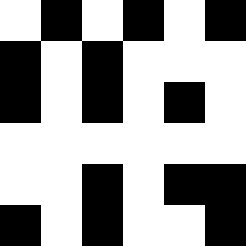[["white", "black", "white", "black", "white", "black"], ["black", "white", "black", "white", "white", "white"], ["black", "white", "black", "white", "black", "white"], ["white", "white", "white", "white", "white", "white"], ["white", "white", "black", "white", "black", "black"], ["black", "white", "black", "white", "white", "black"]]